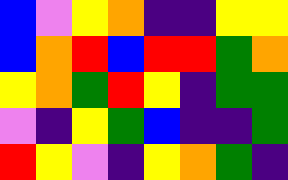[["blue", "violet", "yellow", "orange", "indigo", "indigo", "yellow", "yellow"], ["blue", "orange", "red", "blue", "red", "red", "green", "orange"], ["yellow", "orange", "green", "red", "yellow", "indigo", "green", "green"], ["violet", "indigo", "yellow", "green", "blue", "indigo", "indigo", "green"], ["red", "yellow", "violet", "indigo", "yellow", "orange", "green", "indigo"]]